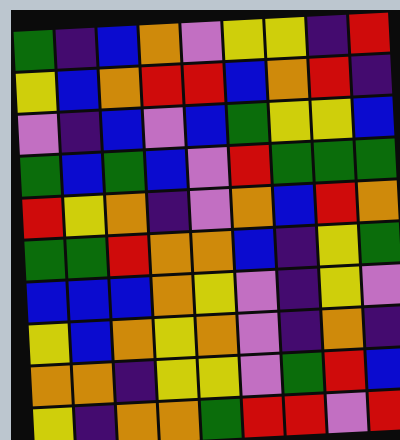[["green", "indigo", "blue", "orange", "violet", "yellow", "yellow", "indigo", "red"], ["yellow", "blue", "orange", "red", "red", "blue", "orange", "red", "indigo"], ["violet", "indigo", "blue", "violet", "blue", "green", "yellow", "yellow", "blue"], ["green", "blue", "green", "blue", "violet", "red", "green", "green", "green"], ["red", "yellow", "orange", "indigo", "violet", "orange", "blue", "red", "orange"], ["green", "green", "red", "orange", "orange", "blue", "indigo", "yellow", "green"], ["blue", "blue", "blue", "orange", "yellow", "violet", "indigo", "yellow", "violet"], ["yellow", "blue", "orange", "yellow", "orange", "violet", "indigo", "orange", "indigo"], ["orange", "orange", "indigo", "yellow", "yellow", "violet", "green", "red", "blue"], ["yellow", "indigo", "orange", "orange", "green", "red", "red", "violet", "red"]]